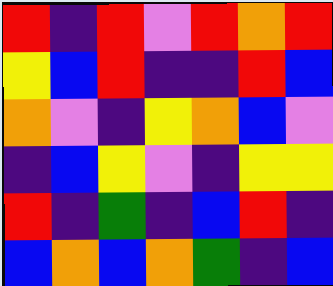[["red", "indigo", "red", "violet", "red", "orange", "red"], ["yellow", "blue", "red", "indigo", "indigo", "red", "blue"], ["orange", "violet", "indigo", "yellow", "orange", "blue", "violet"], ["indigo", "blue", "yellow", "violet", "indigo", "yellow", "yellow"], ["red", "indigo", "green", "indigo", "blue", "red", "indigo"], ["blue", "orange", "blue", "orange", "green", "indigo", "blue"]]